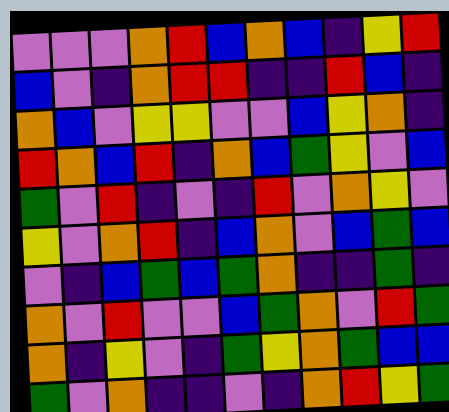[["violet", "violet", "violet", "orange", "red", "blue", "orange", "blue", "indigo", "yellow", "red"], ["blue", "violet", "indigo", "orange", "red", "red", "indigo", "indigo", "red", "blue", "indigo"], ["orange", "blue", "violet", "yellow", "yellow", "violet", "violet", "blue", "yellow", "orange", "indigo"], ["red", "orange", "blue", "red", "indigo", "orange", "blue", "green", "yellow", "violet", "blue"], ["green", "violet", "red", "indigo", "violet", "indigo", "red", "violet", "orange", "yellow", "violet"], ["yellow", "violet", "orange", "red", "indigo", "blue", "orange", "violet", "blue", "green", "blue"], ["violet", "indigo", "blue", "green", "blue", "green", "orange", "indigo", "indigo", "green", "indigo"], ["orange", "violet", "red", "violet", "violet", "blue", "green", "orange", "violet", "red", "green"], ["orange", "indigo", "yellow", "violet", "indigo", "green", "yellow", "orange", "green", "blue", "blue"], ["green", "violet", "orange", "indigo", "indigo", "violet", "indigo", "orange", "red", "yellow", "green"]]